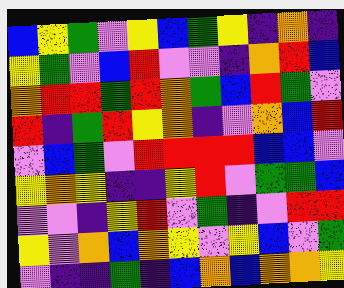[["blue", "yellow", "green", "violet", "yellow", "blue", "green", "yellow", "indigo", "orange", "indigo"], ["yellow", "green", "violet", "blue", "red", "violet", "violet", "indigo", "orange", "red", "blue"], ["orange", "red", "red", "green", "red", "orange", "green", "blue", "red", "green", "violet"], ["red", "indigo", "green", "red", "yellow", "orange", "indigo", "violet", "orange", "blue", "red"], ["violet", "blue", "green", "violet", "red", "red", "red", "red", "blue", "blue", "violet"], ["yellow", "orange", "yellow", "indigo", "indigo", "yellow", "red", "violet", "green", "green", "blue"], ["violet", "violet", "indigo", "yellow", "red", "violet", "green", "indigo", "violet", "red", "red"], ["yellow", "violet", "orange", "blue", "orange", "yellow", "violet", "yellow", "blue", "violet", "green"], ["violet", "indigo", "indigo", "green", "indigo", "blue", "orange", "blue", "orange", "orange", "yellow"]]